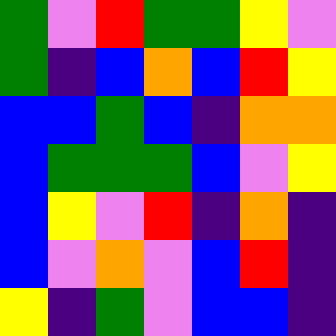[["green", "violet", "red", "green", "green", "yellow", "violet"], ["green", "indigo", "blue", "orange", "blue", "red", "yellow"], ["blue", "blue", "green", "blue", "indigo", "orange", "orange"], ["blue", "green", "green", "green", "blue", "violet", "yellow"], ["blue", "yellow", "violet", "red", "indigo", "orange", "indigo"], ["blue", "violet", "orange", "violet", "blue", "red", "indigo"], ["yellow", "indigo", "green", "violet", "blue", "blue", "indigo"]]